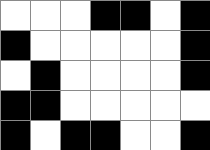[["white", "white", "white", "black", "black", "white", "black"], ["black", "white", "white", "white", "white", "white", "black"], ["white", "black", "white", "white", "white", "white", "black"], ["black", "black", "white", "white", "white", "white", "white"], ["black", "white", "black", "black", "white", "white", "black"]]